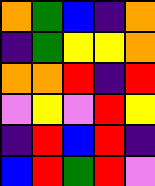[["orange", "green", "blue", "indigo", "orange"], ["indigo", "green", "yellow", "yellow", "orange"], ["orange", "orange", "red", "indigo", "red"], ["violet", "yellow", "violet", "red", "yellow"], ["indigo", "red", "blue", "red", "indigo"], ["blue", "red", "green", "red", "violet"]]